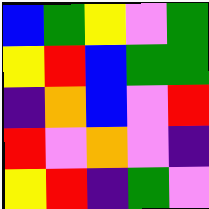[["blue", "green", "yellow", "violet", "green"], ["yellow", "red", "blue", "green", "green"], ["indigo", "orange", "blue", "violet", "red"], ["red", "violet", "orange", "violet", "indigo"], ["yellow", "red", "indigo", "green", "violet"]]